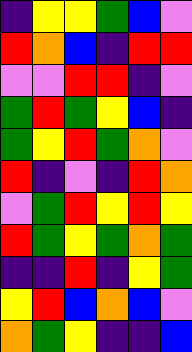[["indigo", "yellow", "yellow", "green", "blue", "violet"], ["red", "orange", "blue", "indigo", "red", "red"], ["violet", "violet", "red", "red", "indigo", "violet"], ["green", "red", "green", "yellow", "blue", "indigo"], ["green", "yellow", "red", "green", "orange", "violet"], ["red", "indigo", "violet", "indigo", "red", "orange"], ["violet", "green", "red", "yellow", "red", "yellow"], ["red", "green", "yellow", "green", "orange", "green"], ["indigo", "indigo", "red", "indigo", "yellow", "green"], ["yellow", "red", "blue", "orange", "blue", "violet"], ["orange", "green", "yellow", "indigo", "indigo", "blue"]]